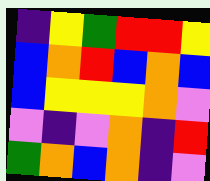[["indigo", "yellow", "green", "red", "red", "yellow"], ["blue", "orange", "red", "blue", "orange", "blue"], ["blue", "yellow", "yellow", "yellow", "orange", "violet"], ["violet", "indigo", "violet", "orange", "indigo", "red"], ["green", "orange", "blue", "orange", "indigo", "violet"]]